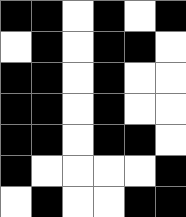[["black", "black", "white", "black", "white", "black"], ["white", "black", "white", "black", "black", "white"], ["black", "black", "white", "black", "white", "white"], ["black", "black", "white", "black", "white", "white"], ["black", "black", "white", "black", "black", "white"], ["black", "white", "white", "white", "white", "black"], ["white", "black", "white", "white", "black", "black"]]